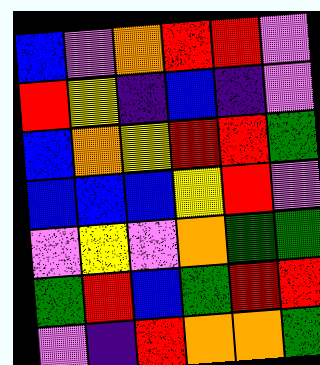[["blue", "violet", "orange", "red", "red", "violet"], ["red", "yellow", "indigo", "blue", "indigo", "violet"], ["blue", "orange", "yellow", "red", "red", "green"], ["blue", "blue", "blue", "yellow", "red", "violet"], ["violet", "yellow", "violet", "orange", "green", "green"], ["green", "red", "blue", "green", "red", "red"], ["violet", "indigo", "red", "orange", "orange", "green"]]